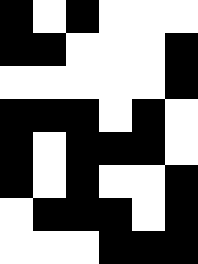[["black", "white", "black", "white", "white", "white"], ["black", "black", "white", "white", "white", "black"], ["white", "white", "white", "white", "white", "black"], ["black", "black", "black", "white", "black", "white"], ["black", "white", "black", "black", "black", "white"], ["black", "white", "black", "white", "white", "black"], ["white", "black", "black", "black", "white", "black"], ["white", "white", "white", "black", "black", "black"]]